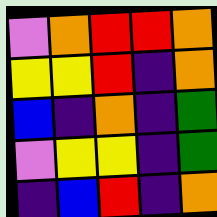[["violet", "orange", "red", "red", "orange"], ["yellow", "yellow", "red", "indigo", "orange"], ["blue", "indigo", "orange", "indigo", "green"], ["violet", "yellow", "yellow", "indigo", "green"], ["indigo", "blue", "red", "indigo", "orange"]]